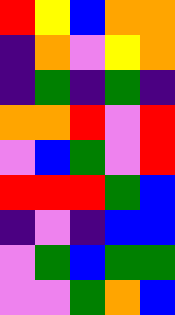[["red", "yellow", "blue", "orange", "orange"], ["indigo", "orange", "violet", "yellow", "orange"], ["indigo", "green", "indigo", "green", "indigo"], ["orange", "orange", "red", "violet", "red"], ["violet", "blue", "green", "violet", "red"], ["red", "red", "red", "green", "blue"], ["indigo", "violet", "indigo", "blue", "blue"], ["violet", "green", "blue", "green", "green"], ["violet", "violet", "green", "orange", "blue"]]